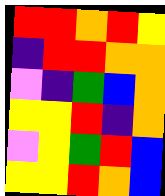[["red", "red", "orange", "red", "yellow"], ["indigo", "red", "red", "orange", "orange"], ["violet", "indigo", "green", "blue", "orange"], ["yellow", "yellow", "red", "indigo", "orange"], ["violet", "yellow", "green", "red", "blue"], ["yellow", "yellow", "red", "orange", "blue"]]